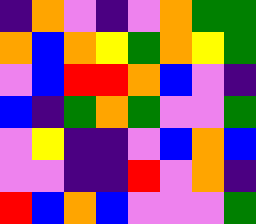[["indigo", "orange", "violet", "indigo", "violet", "orange", "green", "green"], ["orange", "blue", "orange", "yellow", "green", "orange", "yellow", "green"], ["violet", "blue", "red", "red", "orange", "blue", "violet", "indigo"], ["blue", "indigo", "green", "orange", "green", "violet", "violet", "green"], ["violet", "yellow", "indigo", "indigo", "violet", "blue", "orange", "blue"], ["violet", "violet", "indigo", "indigo", "red", "violet", "orange", "indigo"], ["red", "blue", "orange", "blue", "violet", "violet", "violet", "green"]]